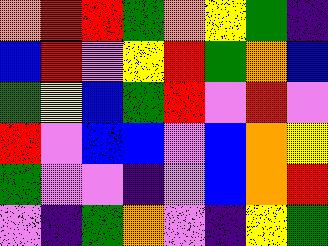[["orange", "red", "red", "green", "orange", "yellow", "green", "indigo"], ["blue", "red", "violet", "yellow", "red", "green", "orange", "blue"], ["green", "yellow", "blue", "green", "red", "violet", "red", "violet"], ["red", "violet", "blue", "blue", "violet", "blue", "orange", "yellow"], ["green", "violet", "violet", "indigo", "violet", "blue", "orange", "red"], ["violet", "indigo", "green", "orange", "violet", "indigo", "yellow", "green"]]